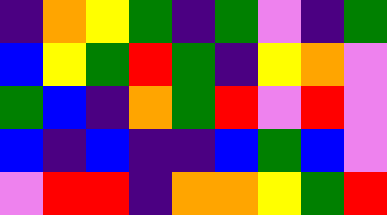[["indigo", "orange", "yellow", "green", "indigo", "green", "violet", "indigo", "green"], ["blue", "yellow", "green", "red", "green", "indigo", "yellow", "orange", "violet"], ["green", "blue", "indigo", "orange", "green", "red", "violet", "red", "violet"], ["blue", "indigo", "blue", "indigo", "indigo", "blue", "green", "blue", "violet"], ["violet", "red", "red", "indigo", "orange", "orange", "yellow", "green", "red"]]